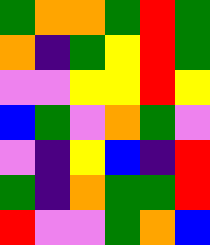[["green", "orange", "orange", "green", "red", "green"], ["orange", "indigo", "green", "yellow", "red", "green"], ["violet", "violet", "yellow", "yellow", "red", "yellow"], ["blue", "green", "violet", "orange", "green", "violet"], ["violet", "indigo", "yellow", "blue", "indigo", "red"], ["green", "indigo", "orange", "green", "green", "red"], ["red", "violet", "violet", "green", "orange", "blue"]]